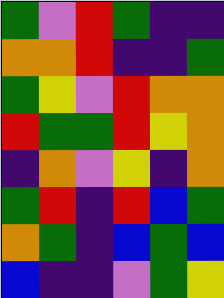[["green", "violet", "red", "green", "indigo", "indigo"], ["orange", "orange", "red", "indigo", "indigo", "green"], ["green", "yellow", "violet", "red", "orange", "orange"], ["red", "green", "green", "red", "yellow", "orange"], ["indigo", "orange", "violet", "yellow", "indigo", "orange"], ["green", "red", "indigo", "red", "blue", "green"], ["orange", "green", "indigo", "blue", "green", "blue"], ["blue", "indigo", "indigo", "violet", "green", "yellow"]]